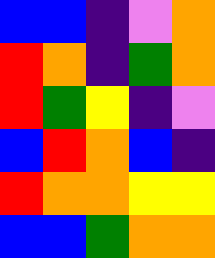[["blue", "blue", "indigo", "violet", "orange"], ["red", "orange", "indigo", "green", "orange"], ["red", "green", "yellow", "indigo", "violet"], ["blue", "red", "orange", "blue", "indigo"], ["red", "orange", "orange", "yellow", "yellow"], ["blue", "blue", "green", "orange", "orange"]]